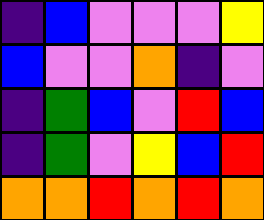[["indigo", "blue", "violet", "violet", "violet", "yellow"], ["blue", "violet", "violet", "orange", "indigo", "violet"], ["indigo", "green", "blue", "violet", "red", "blue"], ["indigo", "green", "violet", "yellow", "blue", "red"], ["orange", "orange", "red", "orange", "red", "orange"]]